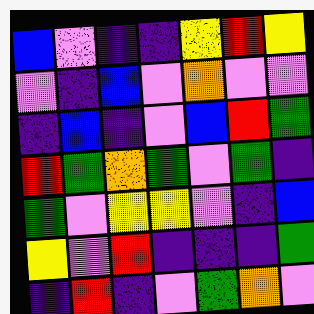[["blue", "violet", "indigo", "indigo", "yellow", "red", "yellow"], ["violet", "indigo", "blue", "violet", "orange", "violet", "violet"], ["indigo", "blue", "indigo", "violet", "blue", "red", "green"], ["red", "green", "orange", "green", "violet", "green", "indigo"], ["green", "violet", "yellow", "yellow", "violet", "indigo", "blue"], ["yellow", "violet", "red", "indigo", "indigo", "indigo", "green"], ["indigo", "red", "indigo", "violet", "green", "orange", "violet"]]